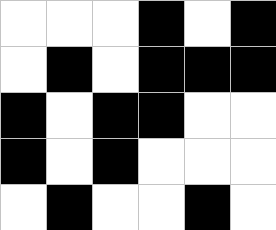[["white", "white", "white", "black", "white", "black"], ["white", "black", "white", "black", "black", "black"], ["black", "white", "black", "black", "white", "white"], ["black", "white", "black", "white", "white", "white"], ["white", "black", "white", "white", "black", "white"]]